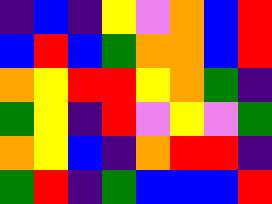[["indigo", "blue", "indigo", "yellow", "violet", "orange", "blue", "red"], ["blue", "red", "blue", "green", "orange", "orange", "blue", "red"], ["orange", "yellow", "red", "red", "yellow", "orange", "green", "indigo"], ["green", "yellow", "indigo", "red", "violet", "yellow", "violet", "green"], ["orange", "yellow", "blue", "indigo", "orange", "red", "red", "indigo"], ["green", "red", "indigo", "green", "blue", "blue", "blue", "red"]]